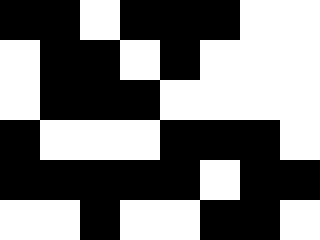[["black", "black", "white", "black", "black", "black", "white", "white"], ["white", "black", "black", "white", "black", "white", "white", "white"], ["white", "black", "black", "black", "white", "white", "white", "white"], ["black", "white", "white", "white", "black", "black", "black", "white"], ["black", "black", "black", "black", "black", "white", "black", "black"], ["white", "white", "black", "white", "white", "black", "black", "white"]]